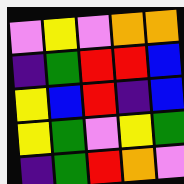[["violet", "yellow", "violet", "orange", "orange"], ["indigo", "green", "red", "red", "blue"], ["yellow", "blue", "red", "indigo", "blue"], ["yellow", "green", "violet", "yellow", "green"], ["indigo", "green", "red", "orange", "violet"]]